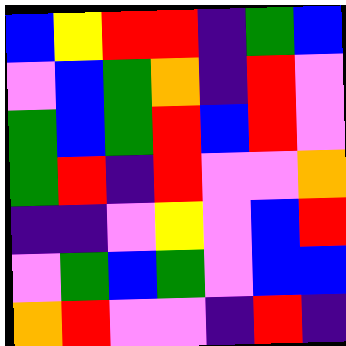[["blue", "yellow", "red", "red", "indigo", "green", "blue"], ["violet", "blue", "green", "orange", "indigo", "red", "violet"], ["green", "blue", "green", "red", "blue", "red", "violet"], ["green", "red", "indigo", "red", "violet", "violet", "orange"], ["indigo", "indigo", "violet", "yellow", "violet", "blue", "red"], ["violet", "green", "blue", "green", "violet", "blue", "blue"], ["orange", "red", "violet", "violet", "indigo", "red", "indigo"]]